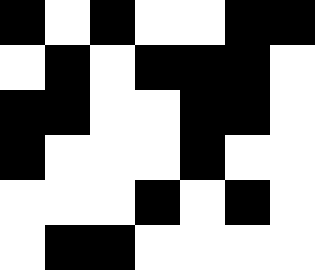[["black", "white", "black", "white", "white", "black", "black"], ["white", "black", "white", "black", "black", "black", "white"], ["black", "black", "white", "white", "black", "black", "white"], ["black", "white", "white", "white", "black", "white", "white"], ["white", "white", "white", "black", "white", "black", "white"], ["white", "black", "black", "white", "white", "white", "white"]]